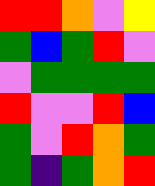[["red", "red", "orange", "violet", "yellow"], ["green", "blue", "green", "red", "violet"], ["violet", "green", "green", "green", "green"], ["red", "violet", "violet", "red", "blue"], ["green", "violet", "red", "orange", "green"], ["green", "indigo", "green", "orange", "red"]]